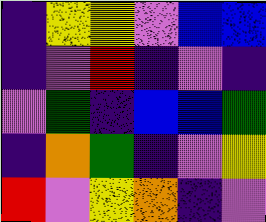[["indigo", "yellow", "yellow", "violet", "blue", "blue"], ["indigo", "violet", "red", "indigo", "violet", "indigo"], ["violet", "green", "indigo", "blue", "blue", "green"], ["indigo", "orange", "green", "indigo", "violet", "yellow"], ["red", "violet", "yellow", "orange", "indigo", "violet"]]